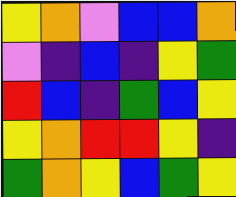[["yellow", "orange", "violet", "blue", "blue", "orange"], ["violet", "indigo", "blue", "indigo", "yellow", "green"], ["red", "blue", "indigo", "green", "blue", "yellow"], ["yellow", "orange", "red", "red", "yellow", "indigo"], ["green", "orange", "yellow", "blue", "green", "yellow"]]